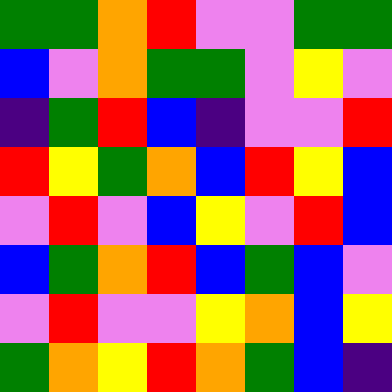[["green", "green", "orange", "red", "violet", "violet", "green", "green"], ["blue", "violet", "orange", "green", "green", "violet", "yellow", "violet"], ["indigo", "green", "red", "blue", "indigo", "violet", "violet", "red"], ["red", "yellow", "green", "orange", "blue", "red", "yellow", "blue"], ["violet", "red", "violet", "blue", "yellow", "violet", "red", "blue"], ["blue", "green", "orange", "red", "blue", "green", "blue", "violet"], ["violet", "red", "violet", "violet", "yellow", "orange", "blue", "yellow"], ["green", "orange", "yellow", "red", "orange", "green", "blue", "indigo"]]